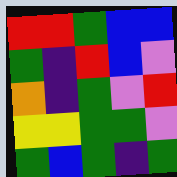[["red", "red", "green", "blue", "blue"], ["green", "indigo", "red", "blue", "violet"], ["orange", "indigo", "green", "violet", "red"], ["yellow", "yellow", "green", "green", "violet"], ["green", "blue", "green", "indigo", "green"]]